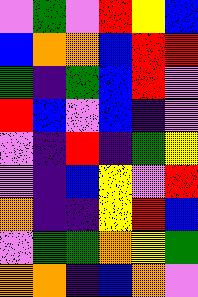[["violet", "green", "violet", "red", "yellow", "blue"], ["blue", "orange", "orange", "blue", "red", "red"], ["green", "indigo", "green", "blue", "red", "violet"], ["red", "blue", "violet", "blue", "indigo", "violet"], ["violet", "indigo", "red", "indigo", "green", "yellow"], ["violet", "indigo", "blue", "yellow", "violet", "red"], ["orange", "indigo", "indigo", "yellow", "red", "blue"], ["violet", "green", "green", "orange", "yellow", "green"], ["orange", "orange", "indigo", "blue", "orange", "violet"]]